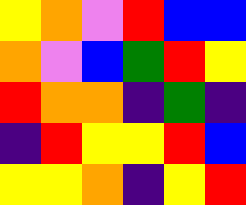[["yellow", "orange", "violet", "red", "blue", "blue"], ["orange", "violet", "blue", "green", "red", "yellow"], ["red", "orange", "orange", "indigo", "green", "indigo"], ["indigo", "red", "yellow", "yellow", "red", "blue"], ["yellow", "yellow", "orange", "indigo", "yellow", "red"]]